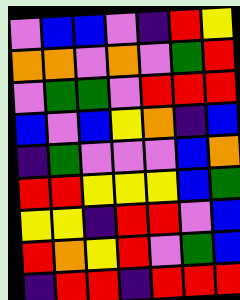[["violet", "blue", "blue", "violet", "indigo", "red", "yellow"], ["orange", "orange", "violet", "orange", "violet", "green", "red"], ["violet", "green", "green", "violet", "red", "red", "red"], ["blue", "violet", "blue", "yellow", "orange", "indigo", "blue"], ["indigo", "green", "violet", "violet", "violet", "blue", "orange"], ["red", "red", "yellow", "yellow", "yellow", "blue", "green"], ["yellow", "yellow", "indigo", "red", "red", "violet", "blue"], ["red", "orange", "yellow", "red", "violet", "green", "blue"], ["indigo", "red", "red", "indigo", "red", "red", "red"]]